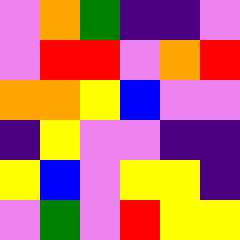[["violet", "orange", "green", "indigo", "indigo", "violet"], ["violet", "red", "red", "violet", "orange", "red"], ["orange", "orange", "yellow", "blue", "violet", "violet"], ["indigo", "yellow", "violet", "violet", "indigo", "indigo"], ["yellow", "blue", "violet", "yellow", "yellow", "indigo"], ["violet", "green", "violet", "red", "yellow", "yellow"]]